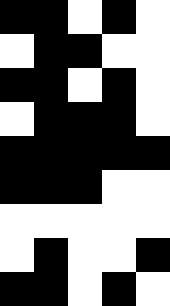[["black", "black", "white", "black", "white"], ["white", "black", "black", "white", "white"], ["black", "black", "white", "black", "white"], ["white", "black", "black", "black", "white"], ["black", "black", "black", "black", "black"], ["black", "black", "black", "white", "white"], ["white", "white", "white", "white", "white"], ["white", "black", "white", "white", "black"], ["black", "black", "white", "black", "white"]]